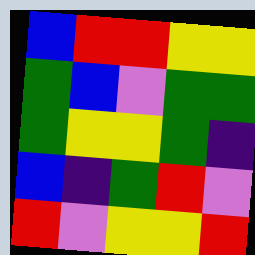[["blue", "red", "red", "yellow", "yellow"], ["green", "blue", "violet", "green", "green"], ["green", "yellow", "yellow", "green", "indigo"], ["blue", "indigo", "green", "red", "violet"], ["red", "violet", "yellow", "yellow", "red"]]